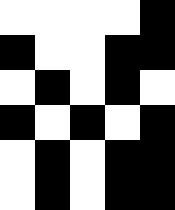[["white", "white", "white", "white", "black"], ["black", "white", "white", "black", "black"], ["white", "black", "white", "black", "white"], ["black", "white", "black", "white", "black"], ["white", "black", "white", "black", "black"], ["white", "black", "white", "black", "black"]]